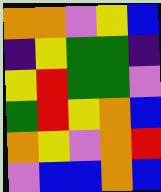[["orange", "orange", "violet", "yellow", "blue"], ["indigo", "yellow", "green", "green", "indigo"], ["yellow", "red", "green", "green", "violet"], ["green", "red", "yellow", "orange", "blue"], ["orange", "yellow", "violet", "orange", "red"], ["violet", "blue", "blue", "orange", "blue"]]